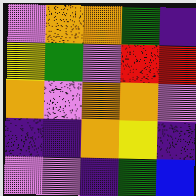[["violet", "orange", "orange", "green", "indigo"], ["yellow", "green", "violet", "red", "red"], ["orange", "violet", "orange", "orange", "violet"], ["indigo", "indigo", "orange", "yellow", "indigo"], ["violet", "violet", "indigo", "green", "blue"]]